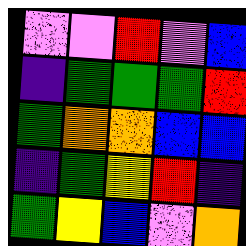[["violet", "violet", "red", "violet", "blue"], ["indigo", "green", "green", "green", "red"], ["green", "orange", "orange", "blue", "blue"], ["indigo", "green", "yellow", "red", "indigo"], ["green", "yellow", "blue", "violet", "orange"]]